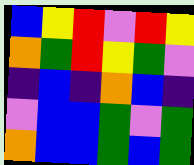[["blue", "yellow", "red", "violet", "red", "yellow"], ["orange", "green", "red", "yellow", "green", "violet"], ["indigo", "blue", "indigo", "orange", "blue", "indigo"], ["violet", "blue", "blue", "green", "violet", "green"], ["orange", "blue", "blue", "green", "blue", "green"]]